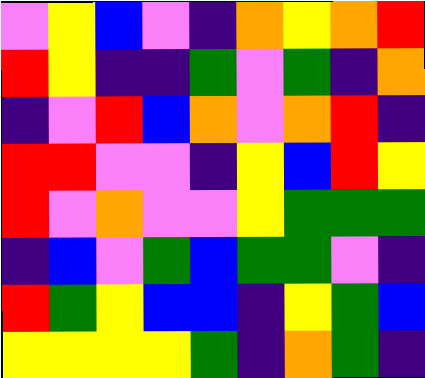[["violet", "yellow", "blue", "violet", "indigo", "orange", "yellow", "orange", "red"], ["red", "yellow", "indigo", "indigo", "green", "violet", "green", "indigo", "orange"], ["indigo", "violet", "red", "blue", "orange", "violet", "orange", "red", "indigo"], ["red", "red", "violet", "violet", "indigo", "yellow", "blue", "red", "yellow"], ["red", "violet", "orange", "violet", "violet", "yellow", "green", "green", "green"], ["indigo", "blue", "violet", "green", "blue", "green", "green", "violet", "indigo"], ["red", "green", "yellow", "blue", "blue", "indigo", "yellow", "green", "blue"], ["yellow", "yellow", "yellow", "yellow", "green", "indigo", "orange", "green", "indigo"]]